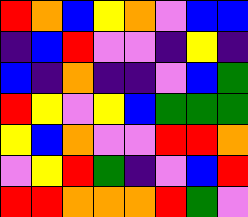[["red", "orange", "blue", "yellow", "orange", "violet", "blue", "blue"], ["indigo", "blue", "red", "violet", "violet", "indigo", "yellow", "indigo"], ["blue", "indigo", "orange", "indigo", "indigo", "violet", "blue", "green"], ["red", "yellow", "violet", "yellow", "blue", "green", "green", "green"], ["yellow", "blue", "orange", "violet", "violet", "red", "red", "orange"], ["violet", "yellow", "red", "green", "indigo", "violet", "blue", "red"], ["red", "red", "orange", "orange", "orange", "red", "green", "violet"]]